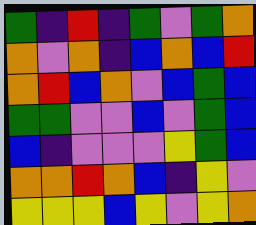[["green", "indigo", "red", "indigo", "green", "violet", "green", "orange"], ["orange", "violet", "orange", "indigo", "blue", "orange", "blue", "red"], ["orange", "red", "blue", "orange", "violet", "blue", "green", "blue"], ["green", "green", "violet", "violet", "blue", "violet", "green", "blue"], ["blue", "indigo", "violet", "violet", "violet", "yellow", "green", "blue"], ["orange", "orange", "red", "orange", "blue", "indigo", "yellow", "violet"], ["yellow", "yellow", "yellow", "blue", "yellow", "violet", "yellow", "orange"]]